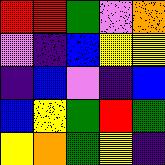[["red", "red", "green", "violet", "orange"], ["violet", "indigo", "blue", "yellow", "yellow"], ["indigo", "blue", "violet", "indigo", "blue"], ["blue", "yellow", "green", "red", "green"], ["yellow", "orange", "green", "yellow", "indigo"]]